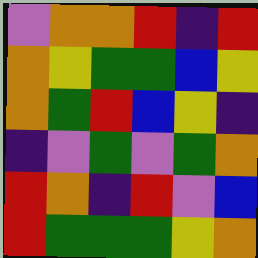[["violet", "orange", "orange", "red", "indigo", "red"], ["orange", "yellow", "green", "green", "blue", "yellow"], ["orange", "green", "red", "blue", "yellow", "indigo"], ["indigo", "violet", "green", "violet", "green", "orange"], ["red", "orange", "indigo", "red", "violet", "blue"], ["red", "green", "green", "green", "yellow", "orange"]]